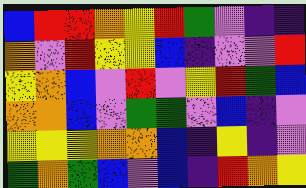[["blue", "red", "red", "orange", "yellow", "red", "green", "violet", "indigo", "indigo"], ["orange", "violet", "red", "yellow", "yellow", "blue", "indigo", "violet", "violet", "red"], ["yellow", "orange", "blue", "violet", "red", "violet", "yellow", "red", "green", "blue"], ["orange", "orange", "blue", "violet", "green", "green", "violet", "blue", "indigo", "violet"], ["yellow", "yellow", "yellow", "orange", "orange", "blue", "indigo", "yellow", "indigo", "violet"], ["green", "orange", "green", "blue", "violet", "blue", "indigo", "red", "orange", "yellow"]]